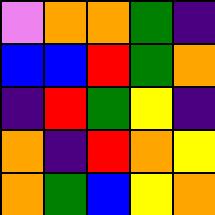[["violet", "orange", "orange", "green", "indigo"], ["blue", "blue", "red", "green", "orange"], ["indigo", "red", "green", "yellow", "indigo"], ["orange", "indigo", "red", "orange", "yellow"], ["orange", "green", "blue", "yellow", "orange"]]